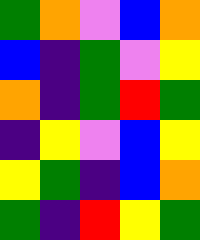[["green", "orange", "violet", "blue", "orange"], ["blue", "indigo", "green", "violet", "yellow"], ["orange", "indigo", "green", "red", "green"], ["indigo", "yellow", "violet", "blue", "yellow"], ["yellow", "green", "indigo", "blue", "orange"], ["green", "indigo", "red", "yellow", "green"]]